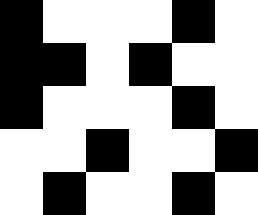[["black", "white", "white", "white", "black", "white"], ["black", "black", "white", "black", "white", "white"], ["black", "white", "white", "white", "black", "white"], ["white", "white", "black", "white", "white", "black"], ["white", "black", "white", "white", "black", "white"]]